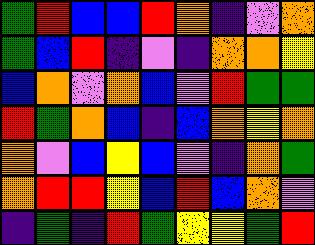[["green", "red", "blue", "blue", "red", "orange", "indigo", "violet", "orange"], ["green", "blue", "red", "indigo", "violet", "indigo", "orange", "orange", "yellow"], ["blue", "orange", "violet", "orange", "blue", "violet", "red", "green", "green"], ["red", "green", "orange", "blue", "indigo", "blue", "orange", "yellow", "orange"], ["orange", "violet", "blue", "yellow", "blue", "violet", "indigo", "orange", "green"], ["orange", "red", "red", "yellow", "blue", "red", "blue", "orange", "violet"], ["indigo", "green", "indigo", "red", "green", "yellow", "yellow", "green", "red"]]